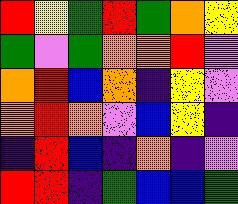[["red", "yellow", "green", "red", "green", "orange", "yellow"], ["green", "violet", "green", "orange", "orange", "red", "violet"], ["orange", "red", "blue", "orange", "indigo", "yellow", "violet"], ["orange", "red", "orange", "violet", "blue", "yellow", "indigo"], ["indigo", "red", "blue", "indigo", "orange", "indigo", "violet"], ["red", "red", "indigo", "green", "blue", "blue", "green"]]